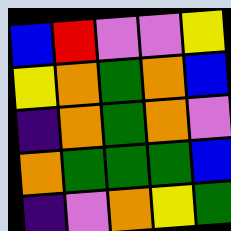[["blue", "red", "violet", "violet", "yellow"], ["yellow", "orange", "green", "orange", "blue"], ["indigo", "orange", "green", "orange", "violet"], ["orange", "green", "green", "green", "blue"], ["indigo", "violet", "orange", "yellow", "green"]]